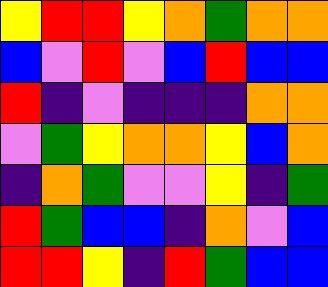[["yellow", "red", "red", "yellow", "orange", "green", "orange", "orange"], ["blue", "violet", "red", "violet", "blue", "red", "blue", "blue"], ["red", "indigo", "violet", "indigo", "indigo", "indigo", "orange", "orange"], ["violet", "green", "yellow", "orange", "orange", "yellow", "blue", "orange"], ["indigo", "orange", "green", "violet", "violet", "yellow", "indigo", "green"], ["red", "green", "blue", "blue", "indigo", "orange", "violet", "blue"], ["red", "red", "yellow", "indigo", "red", "green", "blue", "blue"]]